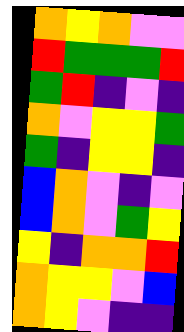[["orange", "yellow", "orange", "violet", "violet"], ["red", "green", "green", "green", "red"], ["green", "red", "indigo", "violet", "indigo"], ["orange", "violet", "yellow", "yellow", "green"], ["green", "indigo", "yellow", "yellow", "indigo"], ["blue", "orange", "violet", "indigo", "violet"], ["blue", "orange", "violet", "green", "yellow"], ["yellow", "indigo", "orange", "orange", "red"], ["orange", "yellow", "yellow", "violet", "blue"], ["orange", "yellow", "violet", "indigo", "indigo"]]